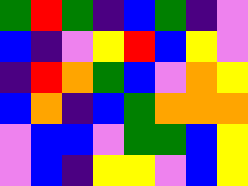[["green", "red", "green", "indigo", "blue", "green", "indigo", "violet"], ["blue", "indigo", "violet", "yellow", "red", "blue", "yellow", "violet"], ["indigo", "red", "orange", "green", "blue", "violet", "orange", "yellow"], ["blue", "orange", "indigo", "blue", "green", "orange", "orange", "orange"], ["violet", "blue", "blue", "violet", "green", "green", "blue", "yellow"], ["violet", "blue", "indigo", "yellow", "yellow", "violet", "blue", "yellow"]]